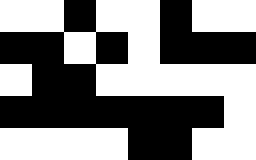[["white", "white", "black", "white", "white", "black", "white", "white"], ["black", "black", "white", "black", "white", "black", "black", "black"], ["white", "black", "black", "white", "white", "white", "white", "white"], ["black", "black", "black", "black", "black", "black", "black", "white"], ["white", "white", "white", "white", "black", "black", "white", "white"]]